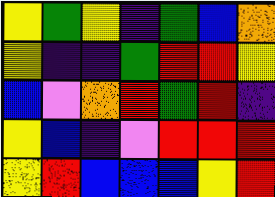[["yellow", "green", "yellow", "indigo", "green", "blue", "orange"], ["yellow", "indigo", "indigo", "green", "red", "red", "yellow"], ["blue", "violet", "orange", "red", "green", "red", "indigo"], ["yellow", "blue", "indigo", "violet", "red", "red", "red"], ["yellow", "red", "blue", "blue", "blue", "yellow", "red"]]